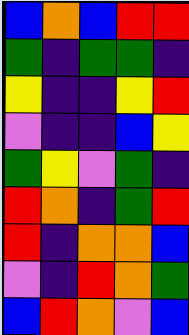[["blue", "orange", "blue", "red", "red"], ["green", "indigo", "green", "green", "indigo"], ["yellow", "indigo", "indigo", "yellow", "red"], ["violet", "indigo", "indigo", "blue", "yellow"], ["green", "yellow", "violet", "green", "indigo"], ["red", "orange", "indigo", "green", "red"], ["red", "indigo", "orange", "orange", "blue"], ["violet", "indigo", "red", "orange", "green"], ["blue", "red", "orange", "violet", "blue"]]